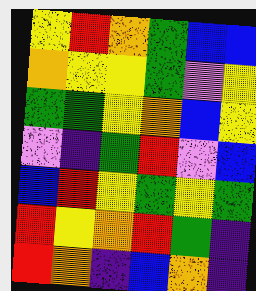[["yellow", "red", "orange", "green", "blue", "blue"], ["orange", "yellow", "yellow", "green", "violet", "yellow"], ["green", "green", "yellow", "orange", "blue", "yellow"], ["violet", "indigo", "green", "red", "violet", "blue"], ["blue", "red", "yellow", "green", "yellow", "green"], ["red", "yellow", "orange", "red", "green", "indigo"], ["red", "orange", "indigo", "blue", "orange", "indigo"]]